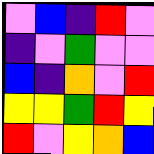[["violet", "blue", "indigo", "red", "violet"], ["indigo", "violet", "green", "violet", "violet"], ["blue", "indigo", "orange", "violet", "red"], ["yellow", "yellow", "green", "red", "yellow"], ["red", "violet", "yellow", "orange", "blue"]]